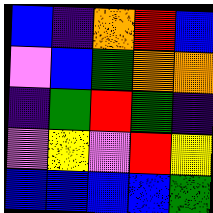[["blue", "indigo", "orange", "red", "blue"], ["violet", "blue", "green", "orange", "orange"], ["indigo", "green", "red", "green", "indigo"], ["violet", "yellow", "violet", "red", "yellow"], ["blue", "blue", "blue", "blue", "green"]]